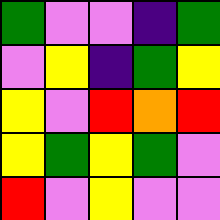[["green", "violet", "violet", "indigo", "green"], ["violet", "yellow", "indigo", "green", "yellow"], ["yellow", "violet", "red", "orange", "red"], ["yellow", "green", "yellow", "green", "violet"], ["red", "violet", "yellow", "violet", "violet"]]